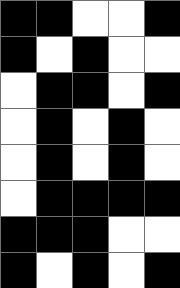[["black", "black", "white", "white", "black"], ["black", "white", "black", "white", "white"], ["white", "black", "black", "white", "black"], ["white", "black", "white", "black", "white"], ["white", "black", "white", "black", "white"], ["white", "black", "black", "black", "black"], ["black", "black", "black", "white", "white"], ["black", "white", "black", "white", "black"]]